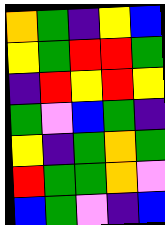[["orange", "green", "indigo", "yellow", "blue"], ["yellow", "green", "red", "red", "green"], ["indigo", "red", "yellow", "red", "yellow"], ["green", "violet", "blue", "green", "indigo"], ["yellow", "indigo", "green", "orange", "green"], ["red", "green", "green", "orange", "violet"], ["blue", "green", "violet", "indigo", "blue"]]